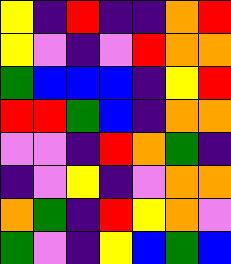[["yellow", "indigo", "red", "indigo", "indigo", "orange", "red"], ["yellow", "violet", "indigo", "violet", "red", "orange", "orange"], ["green", "blue", "blue", "blue", "indigo", "yellow", "red"], ["red", "red", "green", "blue", "indigo", "orange", "orange"], ["violet", "violet", "indigo", "red", "orange", "green", "indigo"], ["indigo", "violet", "yellow", "indigo", "violet", "orange", "orange"], ["orange", "green", "indigo", "red", "yellow", "orange", "violet"], ["green", "violet", "indigo", "yellow", "blue", "green", "blue"]]